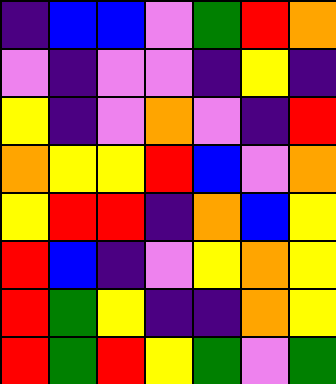[["indigo", "blue", "blue", "violet", "green", "red", "orange"], ["violet", "indigo", "violet", "violet", "indigo", "yellow", "indigo"], ["yellow", "indigo", "violet", "orange", "violet", "indigo", "red"], ["orange", "yellow", "yellow", "red", "blue", "violet", "orange"], ["yellow", "red", "red", "indigo", "orange", "blue", "yellow"], ["red", "blue", "indigo", "violet", "yellow", "orange", "yellow"], ["red", "green", "yellow", "indigo", "indigo", "orange", "yellow"], ["red", "green", "red", "yellow", "green", "violet", "green"]]